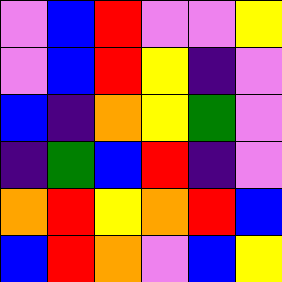[["violet", "blue", "red", "violet", "violet", "yellow"], ["violet", "blue", "red", "yellow", "indigo", "violet"], ["blue", "indigo", "orange", "yellow", "green", "violet"], ["indigo", "green", "blue", "red", "indigo", "violet"], ["orange", "red", "yellow", "orange", "red", "blue"], ["blue", "red", "orange", "violet", "blue", "yellow"]]